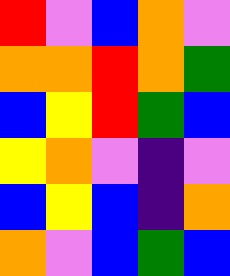[["red", "violet", "blue", "orange", "violet"], ["orange", "orange", "red", "orange", "green"], ["blue", "yellow", "red", "green", "blue"], ["yellow", "orange", "violet", "indigo", "violet"], ["blue", "yellow", "blue", "indigo", "orange"], ["orange", "violet", "blue", "green", "blue"]]